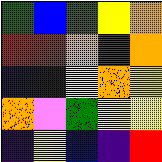[["green", "blue", "green", "yellow", "orange"], ["red", "red", "orange", "green", "orange"], ["indigo", "indigo", "yellow", "orange", "yellow"], ["orange", "violet", "green", "yellow", "yellow"], ["indigo", "yellow", "blue", "indigo", "red"]]